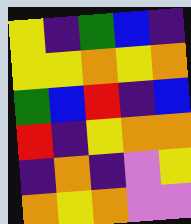[["yellow", "indigo", "green", "blue", "indigo"], ["yellow", "yellow", "orange", "yellow", "orange"], ["green", "blue", "red", "indigo", "blue"], ["red", "indigo", "yellow", "orange", "orange"], ["indigo", "orange", "indigo", "violet", "yellow"], ["orange", "yellow", "orange", "violet", "violet"]]